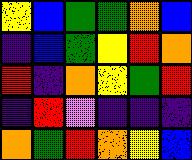[["yellow", "blue", "green", "green", "orange", "blue"], ["indigo", "blue", "green", "yellow", "red", "orange"], ["red", "indigo", "orange", "yellow", "green", "red"], ["indigo", "red", "violet", "indigo", "indigo", "indigo"], ["orange", "green", "red", "orange", "yellow", "blue"]]